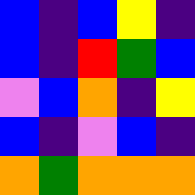[["blue", "indigo", "blue", "yellow", "indigo"], ["blue", "indigo", "red", "green", "blue"], ["violet", "blue", "orange", "indigo", "yellow"], ["blue", "indigo", "violet", "blue", "indigo"], ["orange", "green", "orange", "orange", "orange"]]